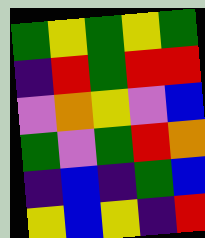[["green", "yellow", "green", "yellow", "green"], ["indigo", "red", "green", "red", "red"], ["violet", "orange", "yellow", "violet", "blue"], ["green", "violet", "green", "red", "orange"], ["indigo", "blue", "indigo", "green", "blue"], ["yellow", "blue", "yellow", "indigo", "red"]]